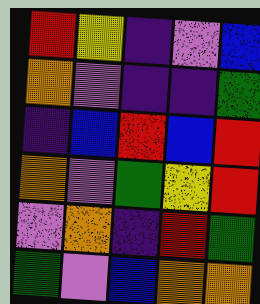[["red", "yellow", "indigo", "violet", "blue"], ["orange", "violet", "indigo", "indigo", "green"], ["indigo", "blue", "red", "blue", "red"], ["orange", "violet", "green", "yellow", "red"], ["violet", "orange", "indigo", "red", "green"], ["green", "violet", "blue", "orange", "orange"]]